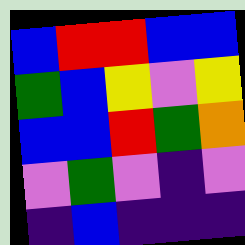[["blue", "red", "red", "blue", "blue"], ["green", "blue", "yellow", "violet", "yellow"], ["blue", "blue", "red", "green", "orange"], ["violet", "green", "violet", "indigo", "violet"], ["indigo", "blue", "indigo", "indigo", "indigo"]]